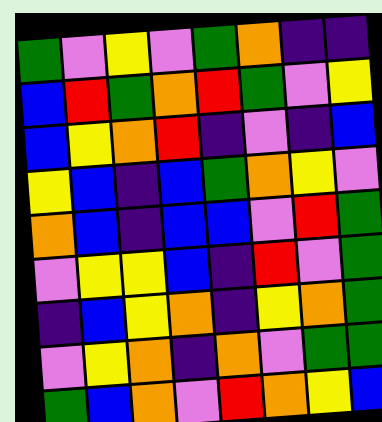[["green", "violet", "yellow", "violet", "green", "orange", "indigo", "indigo"], ["blue", "red", "green", "orange", "red", "green", "violet", "yellow"], ["blue", "yellow", "orange", "red", "indigo", "violet", "indigo", "blue"], ["yellow", "blue", "indigo", "blue", "green", "orange", "yellow", "violet"], ["orange", "blue", "indigo", "blue", "blue", "violet", "red", "green"], ["violet", "yellow", "yellow", "blue", "indigo", "red", "violet", "green"], ["indigo", "blue", "yellow", "orange", "indigo", "yellow", "orange", "green"], ["violet", "yellow", "orange", "indigo", "orange", "violet", "green", "green"], ["green", "blue", "orange", "violet", "red", "orange", "yellow", "blue"]]